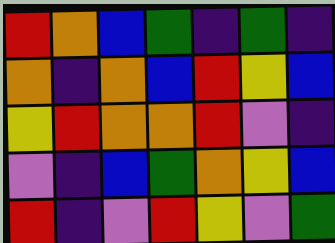[["red", "orange", "blue", "green", "indigo", "green", "indigo"], ["orange", "indigo", "orange", "blue", "red", "yellow", "blue"], ["yellow", "red", "orange", "orange", "red", "violet", "indigo"], ["violet", "indigo", "blue", "green", "orange", "yellow", "blue"], ["red", "indigo", "violet", "red", "yellow", "violet", "green"]]